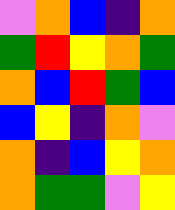[["violet", "orange", "blue", "indigo", "orange"], ["green", "red", "yellow", "orange", "green"], ["orange", "blue", "red", "green", "blue"], ["blue", "yellow", "indigo", "orange", "violet"], ["orange", "indigo", "blue", "yellow", "orange"], ["orange", "green", "green", "violet", "yellow"]]